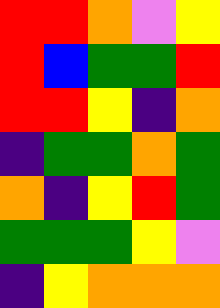[["red", "red", "orange", "violet", "yellow"], ["red", "blue", "green", "green", "red"], ["red", "red", "yellow", "indigo", "orange"], ["indigo", "green", "green", "orange", "green"], ["orange", "indigo", "yellow", "red", "green"], ["green", "green", "green", "yellow", "violet"], ["indigo", "yellow", "orange", "orange", "orange"]]